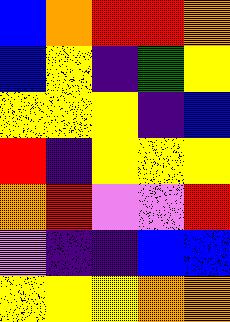[["blue", "orange", "red", "red", "orange"], ["blue", "yellow", "indigo", "green", "yellow"], ["yellow", "yellow", "yellow", "indigo", "blue"], ["red", "indigo", "yellow", "yellow", "yellow"], ["orange", "red", "violet", "violet", "red"], ["violet", "indigo", "indigo", "blue", "blue"], ["yellow", "yellow", "yellow", "orange", "orange"]]